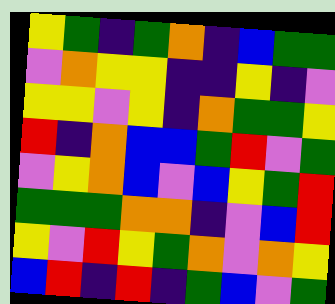[["yellow", "green", "indigo", "green", "orange", "indigo", "blue", "green", "green"], ["violet", "orange", "yellow", "yellow", "indigo", "indigo", "yellow", "indigo", "violet"], ["yellow", "yellow", "violet", "yellow", "indigo", "orange", "green", "green", "yellow"], ["red", "indigo", "orange", "blue", "blue", "green", "red", "violet", "green"], ["violet", "yellow", "orange", "blue", "violet", "blue", "yellow", "green", "red"], ["green", "green", "green", "orange", "orange", "indigo", "violet", "blue", "red"], ["yellow", "violet", "red", "yellow", "green", "orange", "violet", "orange", "yellow"], ["blue", "red", "indigo", "red", "indigo", "green", "blue", "violet", "green"]]